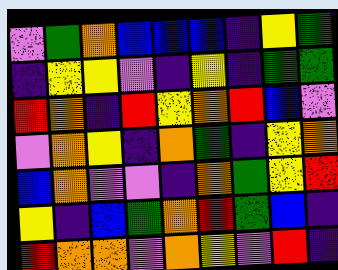[["violet", "green", "orange", "blue", "blue", "blue", "indigo", "yellow", "green"], ["indigo", "yellow", "yellow", "violet", "indigo", "yellow", "indigo", "green", "green"], ["red", "orange", "indigo", "red", "yellow", "orange", "red", "blue", "violet"], ["violet", "orange", "yellow", "indigo", "orange", "green", "indigo", "yellow", "orange"], ["blue", "orange", "violet", "violet", "indigo", "orange", "green", "yellow", "red"], ["yellow", "indigo", "blue", "green", "orange", "red", "green", "blue", "indigo"], ["red", "orange", "orange", "violet", "orange", "yellow", "violet", "red", "indigo"]]